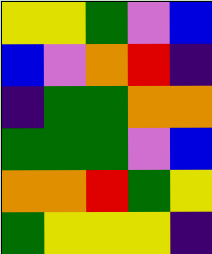[["yellow", "yellow", "green", "violet", "blue"], ["blue", "violet", "orange", "red", "indigo"], ["indigo", "green", "green", "orange", "orange"], ["green", "green", "green", "violet", "blue"], ["orange", "orange", "red", "green", "yellow"], ["green", "yellow", "yellow", "yellow", "indigo"]]